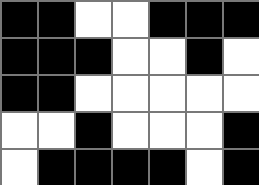[["black", "black", "white", "white", "black", "black", "black"], ["black", "black", "black", "white", "white", "black", "white"], ["black", "black", "white", "white", "white", "white", "white"], ["white", "white", "black", "white", "white", "white", "black"], ["white", "black", "black", "black", "black", "white", "black"]]